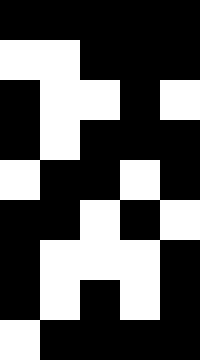[["black", "black", "black", "black", "black"], ["white", "white", "black", "black", "black"], ["black", "white", "white", "black", "white"], ["black", "white", "black", "black", "black"], ["white", "black", "black", "white", "black"], ["black", "black", "white", "black", "white"], ["black", "white", "white", "white", "black"], ["black", "white", "black", "white", "black"], ["white", "black", "black", "black", "black"]]